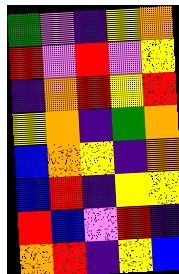[["green", "violet", "indigo", "yellow", "orange"], ["red", "violet", "red", "violet", "yellow"], ["indigo", "orange", "red", "yellow", "red"], ["yellow", "orange", "indigo", "green", "orange"], ["blue", "orange", "yellow", "indigo", "orange"], ["blue", "red", "indigo", "yellow", "yellow"], ["red", "blue", "violet", "red", "indigo"], ["orange", "red", "indigo", "yellow", "blue"]]